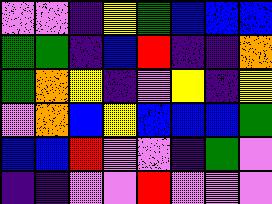[["violet", "violet", "indigo", "yellow", "green", "blue", "blue", "blue"], ["green", "green", "indigo", "blue", "red", "indigo", "indigo", "orange"], ["green", "orange", "yellow", "indigo", "violet", "yellow", "indigo", "yellow"], ["violet", "orange", "blue", "yellow", "blue", "blue", "blue", "green"], ["blue", "blue", "red", "violet", "violet", "indigo", "green", "violet"], ["indigo", "indigo", "violet", "violet", "red", "violet", "violet", "violet"]]